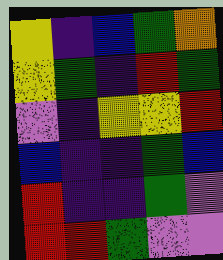[["yellow", "indigo", "blue", "green", "orange"], ["yellow", "green", "indigo", "red", "green"], ["violet", "indigo", "yellow", "yellow", "red"], ["blue", "indigo", "indigo", "green", "blue"], ["red", "indigo", "indigo", "green", "violet"], ["red", "red", "green", "violet", "violet"]]